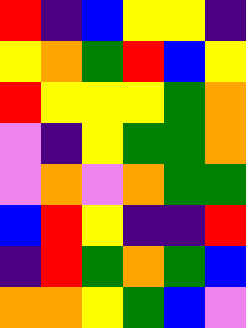[["red", "indigo", "blue", "yellow", "yellow", "indigo"], ["yellow", "orange", "green", "red", "blue", "yellow"], ["red", "yellow", "yellow", "yellow", "green", "orange"], ["violet", "indigo", "yellow", "green", "green", "orange"], ["violet", "orange", "violet", "orange", "green", "green"], ["blue", "red", "yellow", "indigo", "indigo", "red"], ["indigo", "red", "green", "orange", "green", "blue"], ["orange", "orange", "yellow", "green", "blue", "violet"]]